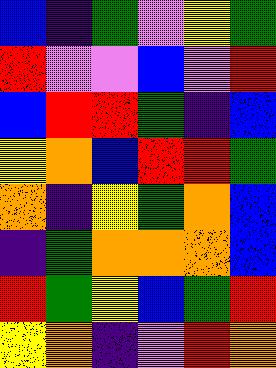[["blue", "indigo", "green", "violet", "yellow", "green"], ["red", "violet", "violet", "blue", "violet", "red"], ["blue", "red", "red", "green", "indigo", "blue"], ["yellow", "orange", "blue", "red", "red", "green"], ["orange", "indigo", "yellow", "green", "orange", "blue"], ["indigo", "green", "orange", "orange", "orange", "blue"], ["red", "green", "yellow", "blue", "green", "red"], ["yellow", "orange", "indigo", "violet", "red", "orange"]]